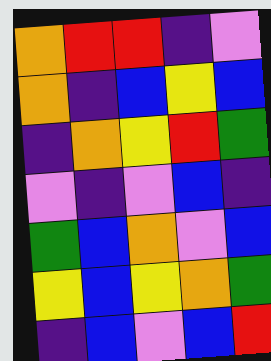[["orange", "red", "red", "indigo", "violet"], ["orange", "indigo", "blue", "yellow", "blue"], ["indigo", "orange", "yellow", "red", "green"], ["violet", "indigo", "violet", "blue", "indigo"], ["green", "blue", "orange", "violet", "blue"], ["yellow", "blue", "yellow", "orange", "green"], ["indigo", "blue", "violet", "blue", "red"]]